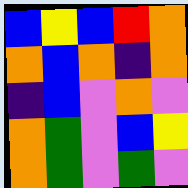[["blue", "yellow", "blue", "red", "orange"], ["orange", "blue", "orange", "indigo", "orange"], ["indigo", "blue", "violet", "orange", "violet"], ["orange", "green", "violet", "blue", "yellow"], ["orange", "green", "violet", "green", "violet"]]